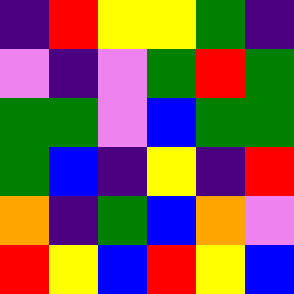[["indigo", "red", "yellow", "yellow", "green", "indigo"], ["violet", "indigo", "violet", "green", "red", "green"], ["green", "green", "violet", "blue", "green", "green"], ["green", "blue", "indigo", "yellow", "indigo", "red"], ["orange", "indigo", "green", "blue", "orange", "violet"], ["red", "yellow", "blue", "red", "yellow", "blue"]]